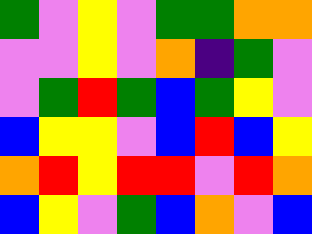[["green", "violet", "yellow", "violet", "green", "green", "orange", "orange"], ["violet", "violet", "yellow", "violet", "orange", "indigo", "green", "violet"], ["violet", "green", "red", "green", "blue", "green", "yellow", "violet"], ["blue", "yellow", "yellow", "violet", "blue", "red", "blue", "yellow"], ["orange", "red", "yellow", "red", "red", "violet", "red", "orange"], ["blue", "yellow", "violet", "green", "blue", "orange", "violet", "blue"]]